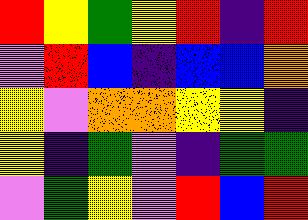[["red", "yellow", "green", "yellow", "red", "indigo", "red"], ["violet", "red", "blue", "indigo", "blue", "blue", "orange"], ["yellow", "violet", "orange", "orange", "yellow", "yellow", "indigo"], ["yellow", "indigo", "green", "violet", "indigo", "green", "green"], ["violet", "green", "yellow", "violet", "red", "blue", "red"]]